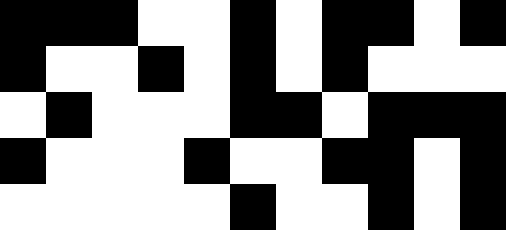[["black", "black", "black", "white", "white", "black", "white", "black", "black", "white", "black"], ["black", "white", "white", "black", "white", "black", "white", "black", "white", "white", "white"], ["white", "black", "white", "white", "white", "black", "black", "white", "black", "black", "black"], ["black", "white", "white", "white", "black", "white", "white", "black", "black", "white", "black"], ["white", "white", "white", "white", "white", "black", "white", "white", "black", "white", "black"]]